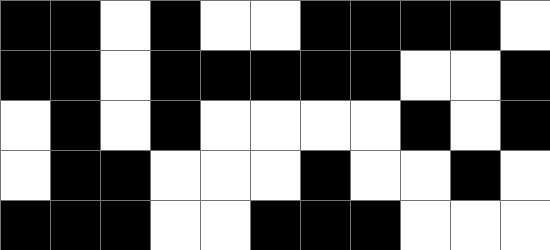[["black", "black", "white", "black", "white", "white", "black", "black", "black", "black", "white"], ["black", "black", "white", "black", "black", "black", "black", "black", "white", "white", "black"], ["white", "black", "white", "black", "white", "white", "white", "white", "black", "white", "black"], ["white", "black", "black", "white", "white", "white", "black", "white", "white", "black", "white"], ["black", "black", "black", "white", "white", "black", "black", "black", "white", "white", "white"]]